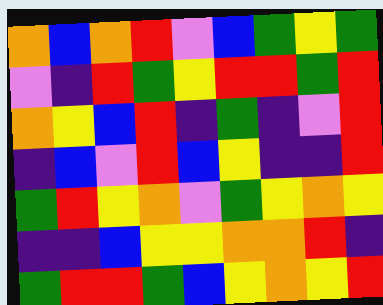[["orange", "blue", "orange", "red", "violet", "blue", "green", "yellow", "green"], ["violet", "indigo", "red", "green", "yellow", "red", "red", "green", "red"], ["orange", "yellow", "blue", "red", "indigo", "green", "indigo", "violet", "red"], ["indigo", "blue", "violet", "red", "blue", "yellow", "indigo", "indigo", "red"], ["green", "red", "yellow", "orange", "violet", "green", "yellow", "orange", "yellow"], ["indigo", "indigo", "blue", "yellow", "yellow", "orange", "orange", "red", "indigo"], ["green", "red", "red", "green", "blue", "yellow", "orange", "yellow", "red"]]